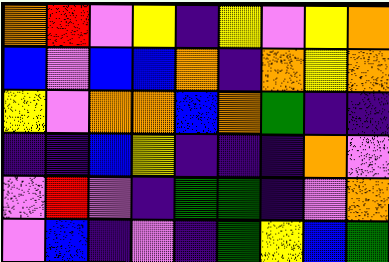[["orange", "red", "violet", "yellow", "indigo", "yellow", "violet", "yellow", "orange"], ["blue", "violet", "blue", "blue", "orange", "indigo", "orange", "yellow", "orange"], ["yellow", "violet", "orange", "orange", "blue", "orange", "green", "indigo", "indigo"], ["indigo", "indigo", "blue", "yellow", "indigo", "indigo", "indigo", "orange", "violet"], ["violet", "red", "violet", "indigo", "green", "green", "indigo", "violet", "orange"], ["violet", "blue", "indigo", "violet", "indigo", "green", "yellow", "blue", "green"]]